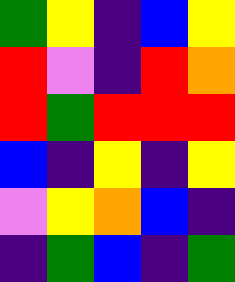[["green", "yellow", "indigo", "blue", "yellow"], ["red", "violet", "indigo", "red", "orange"], ["red", "green", "red", "red", "red"], ["blue", "indigo", "yellow", "indigo", "yellow"], ["violet", "yellow", "orange", "blue", "indigo"], ["indigo", "green", "blue", "indigo", "green"]]